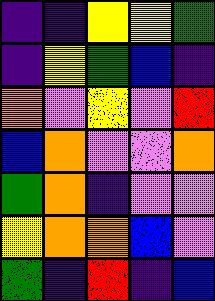[["indigo", "indigo", "yellow", "yellow", "green"], ["indigo", "yellow", "green", "blue", "indigo"], ["orange", "violet", "yellow", "violet", "red"], ["blue", "orange", "violet", "violet", "orange"], ["green", "orange", "indigo", "violet", "violet"], ["yellow", "orange", "orange", "blue", "violet"], ["green", "indigo", "red", "indigo", "blue"]]